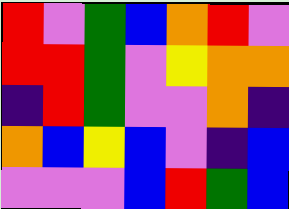[["red", "violet", "green", "blue", "orange", "red", "violet"], ["red", "red", "green", "violet", "yellow", "orange", "orange"], ["indigo", "red", "green", "violet", "violet", "orange", "indigo"], ["orange", "blue", "yellow", "blue", "violet", "indigo", "blue"], ["violet", "violet", "violet", "blue", "red", "green", "blue"]]